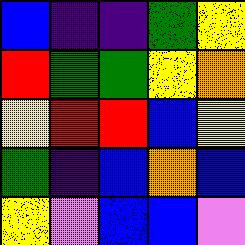[["blue", "indigo", "indigo", "green", "yellow"], ["red", "green", "green", "yellow", "orange"], ["yellow", "red", "red", "blue", "yellow"], ["green", "indigo", "blue", "orange", "blue"], ["yellow", "violet", "blue", "blue", "violet"]]